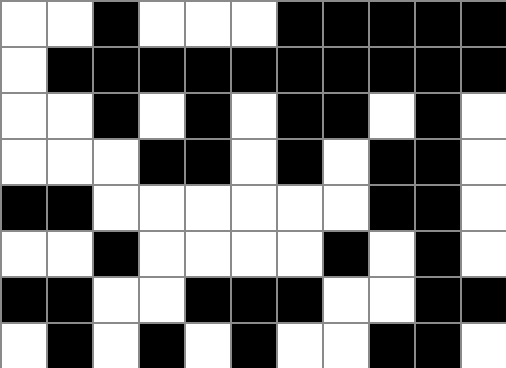[["white", "white", "black", "white", "white", "white", "black", "black", "black", "black", "black"], ["white", "black", "black", "black", "black", "black", "black", "black", "black", "black", "black"], ["white", "white", "black", "white", "black", "white", "black", "black", "white", "black", "white"], ["white", "white", "white", "black", "black", "white", "black", "white", "black", "black", "white"], ["black", "black", "white", "white", "white", "white", "white", "white", "black", "black", "white"], ["white", "white", "black", "white", "white", "white", "white", "black", "white", "black", "white"], ["black", "black", "white", "white", "black", "black", "black", "white", "white", "black", "black"], ["white", "black", "white", "black", "white", "black", "white", "white", "black", "black", "white"]]